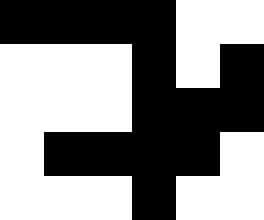[["black", "black", "black", "black", "white", "white"], ["white", "white", "white", "black", "white", "black"], ["white", "white", "white", "black", "black", "black"], ["white", "black", "black", "black", "black", "white"], ["white", "white", "white", "black", "white", "white"]]